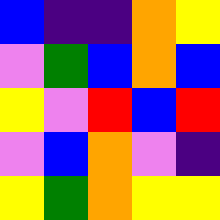[["blue", "indigo", "indigo", "orange", "yellow"], ["violet", "green", "blue", "orange", "blue"], ["yellow", "violet", "red", "blue", "red"], ["violet", "blue", "orange", "violet", "indigo"], ["yellow", "green", "orange", "yellow", "yellow"]]